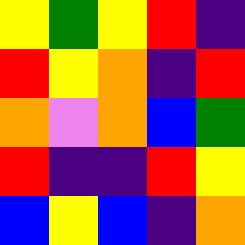[["yellow", "green", "yellow", "red", "indigo"], ["red", "yellow", "orange", "indigo", "red"], ["orange", "violet", "orange", "blue", "green"], ["red", "indigo", "indigo", "red", "yellow"], ["blue", "yellow", "blue", "indigo", "orange"]]